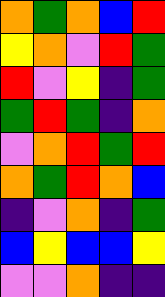[["orange", "green", "orange", "blue", "red"], ["yellow", "orange", "violet", "red", "green"], ["red", "violet", "yellow", "indigo", "green"], ["green", "red", "green", "indigo", "orange"], ["violet", "orange", "red", "green", "red"], ["orange", "green", "red", "orange", "blue"], ["indigo", "violet", "orange", "indigo", "green"], ["blue", "yellow", "blue", "blue", "yellow"], ["violet", "violet", "orange", "indigo", "indigo"]]